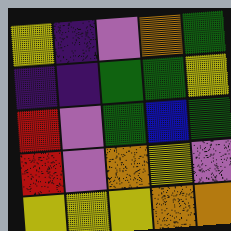[["yellow", "indigo", "violet", "orange", "green"], ["indigo", "indigo", "green", "green", "yellow"], ["red", "violet", "green", "blue", "green"], ["red", "violet", "orange", "yellow", "violet"], ["yellow", "yellow", "yellow", "orange", "orange"]]